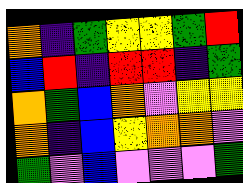[["orange", "indigo", "green", "yellow", "yellow", "green", "red"], ["blue", "red", "indigo", "red", "red", "indigo", "green"], ["orange", "green", "blue", "orange", "violet", "yellow", "yellow"], ["orange", "indigo", "blue", "yellow", "orange", "orange", "violet"], ["green", "violet", "blue", "violet", "violet", "violet", "green"]]